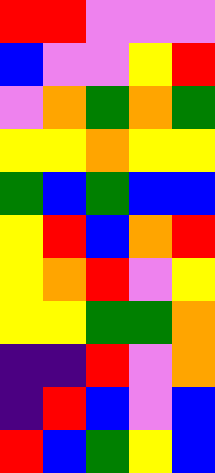[["red", "red", "violet", "violet", "violet"], ["blue", "violet", "violet", "yellow", "red"], ["violet", "orange", "green", "orange", "green"], ["yellow", "yellow", "orange", "yellow", "yellow"], ["green", "blue", "green", "blue", "blue"], ["yellow", "red", "blue", "orange", "red"], ["yellow", "orange", "red", "violet", "yellow"], ["yellow", "yellow", "green", "green", "orange"], ["indigo", "indigo", "red", "violet", "orange"], ["indigo", "red", "blue", "violet", "blue"], ["red", "blue", "green", "yellow", "blue"]]